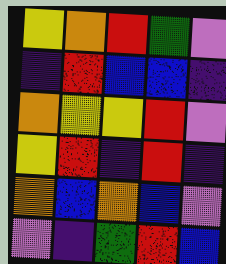[["yellow", "orange", "red", "green", "violet"], ["indigo", "red", "blue", "blue", "indigo"], ["orange", "yellow", "yellow", "red", "violet"], ["yellow", "red", "indigo", "red", "indigo"], ["orange", "blue", "orange", "blue", "violet"], ["violet", "indigo", "green", "red", "blue"]]